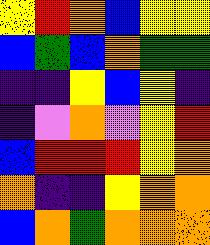[["yellow", "red", "orange", "blue", "yellow", "yellow"], ["blue", "green", "blue", "orange", "green", "green"], ["indigo", "indigo", "yellow", "blue", "yellow", "indigo"], ["indigo", "violet", "orange", "violet", "yellow", "red"], ["blue", "red", "red", "red", "yellow", "orange"], ["orange", "indigo", "indigo", "yellow", "orange", "orange"], ["blue", "orange", "green", "orange", "orange", "orange"]]